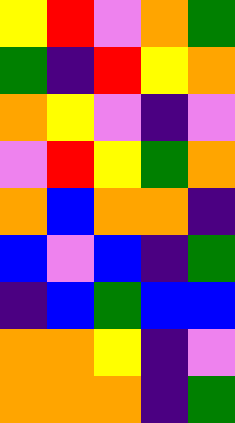[["yellow", "red", "violet", "orange", "green"], ["green", "indigo", "red", "yellow", "orange"], ["orange", "yellow", "violet", "indigo", "violet"], ["violet", "red", "yellow", "green", "orange"], ["orange", "blue", "orange", "orange", "indigo"], ["blue", "violet", "blue", "indigo", "green"], ["indigo", "blue", "green", "blue", "blue"], ["orange", "orange", "yellow", "indigo", "violet"], ["orange", "orange", "orange", "indigo", "green"]]